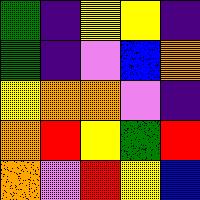[["green", "indigo", "yellow", "yellow", "indigo"], ["green", "indigo", "violet", "blue", "orange"], ["yellow", "orange", "orange", "violet", "indigo"], ["orange", "red", "yellow", "green", "red"], ["orange", "violet", "red", "yellow", "blue"]]